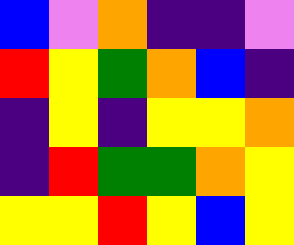[["blue", "violet", "orange", "indigo", "indigo", "violet"], ["red", "yellow", "green", "orange", "blue", "indigo"], ["indigo", "yellow", "indigo", "yellow", "yellow", "orange"], ["indigo", "red", "green", "green", "orange", "yellow"], ["yellow", "yellow", "red", "yellow", "blue", "yellow"]]